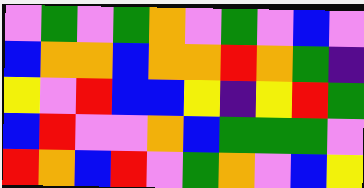[["violet", "green", "violet", "green", "orange", "violet", "green", "violet", "blue", "violet"], ["blue", "orange", "orange", "blue", "orange", "orange", "red", "orange", "green", "indigo"], ["yellow", "violet", "red", "blue", "blue", "yellow", "indigo", "yellow", "red", "green"], ["blue", "red", "violet", "violet", "orange", "blue", "green", "green", "green", "violet"], ["red", "orange", "blue", "red", "violet", "green", "orange", "violet", "blue", "yellow"]]